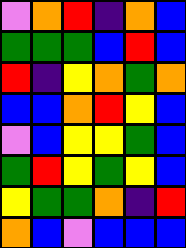[["violet", "orange", "red", "indigo", "orange", "blue"], ["green", "green", "green", "blue", "red", "blue"], ["red", "indigo", "yellow", "orange", "green", "orange"], ["blue", "blue", "orange", "red", "yellow", "blue"], ["violet", "blue", "yellow", "yellow", "green", "blue"], ["green", "red", "yellow", "green", "yellow", "blue"], ["yellow", "green", "green", "orange", "indigo", "red"], ["orange", "blue", "violet", "blue", "blue", "blue"]]